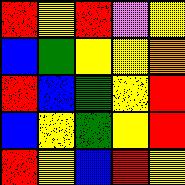[["red", "yellow", "red", "violet", "yellow"], ["blue", "green", "yellow", "yellow", "orange"], ["red", "blue", "green", "yellow", "red"], ["blue", "yellow", "green", "yellow", "red"], ["red", "yellow", "blue", "red", "yellow"]]